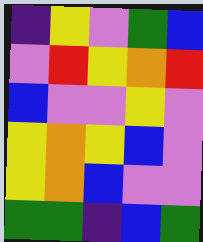[["indigo", "yellow", "violet", "green", "blue"], ["violet", "red", "yellow", "orange", "red"], ["blue", "violet", "violet", "yellow", "violet"], ["yellow", "orange", "yellow", "blue", "violet"], ["yellow", "orange", "blue", "violet", "violet"], ["green", "green", "indigo", "blue", "green"]]